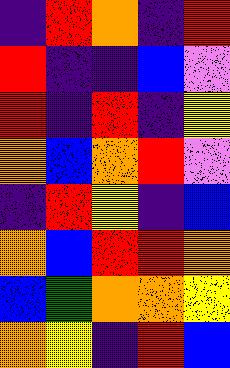[["indigo", "red", "orange", "indigo", "red"], ["red", "indigo", "indigo", "blue", "violet"], ["red", "indigo", "red", "indigo", "yellow"], ["orange", "blue", "orange", "red", "violet"], ["indigo", "red", "yellow", "indigo", "blue"], ["orange", "blue", "red", "red", "orange"], ["blue", "green", "orange", "orange", "yellow"], ["orange", "yellow", "indigo", "red", "blue"]]